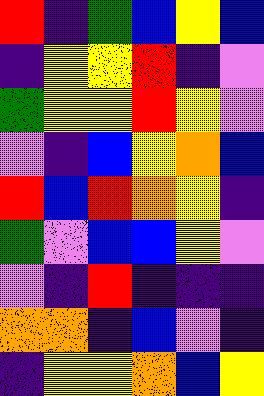[["red", "indigo", "green", "blue", "yellow", "blue"], ["indigo", "yellow", "yellow", "red", "indigo", "violet"], ["green", "yellow", "yellow", "red", "yellow", "violet"], ["violet", "indigo", "blue", "yellow", "orange", "blue"], ["red", "blue", "red", "orange", "yellow", "indigo"], ["green", "violet", "blue", "blue", "yellow", "violet"], ["violet", "indigo", "red", "indigo", "indigo", "indigo"], ["orange", "orange", "indigo", "blue", "violet", "indigo"], ["indigo", "yellow", "yellow", "orange", "blue", "yellow"]]